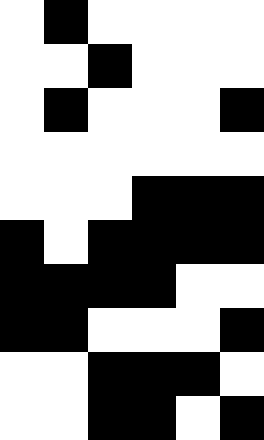[["white", "black", "white", "white", "white", "white"], ["white", "white", "black", "white", "white", "white"], ["white", "black", "white", "white", "white", "black"], ["white", "white", "white", "white", "white", "white"], ["white", "white", "white", "black", "black", "black"], ["black", "white", "black", "black", "black", "black"], ["black", "black", "black", "black", "white", "white"], ["black", "black", "white", "white", "white", "black"], ["white", "white", "black", "black", "black", "white"], ["white", "white", "black", "black", "white", "black"]]